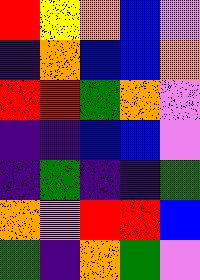[["red", "yellow", "orange", "blue", "violet"], ["indigo", "orange", "blue", "blue", "orange"], ["red", "red", "green", "orange", "violet"], ["indigo", "indigo", "blue", "blue", "violet"], ["indigo", "green", "indigo", "indigo", "green"], ["orange", "violet", "red", "red", "blue"], ["green", "indigo", "orange", "green", "violet"]]